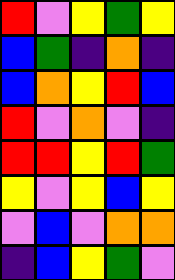[["red", "violet", "yellow", "green", "yellow"], ["blue", "green", "indigo", "orange", "indigo"], ["blue", "orange", "yellow", "red", "blue"], ["red", "violet", "orange", "violet", "indigo"], ["red", "red", "yellow", "red", "green"], ["yellow", "violet", "yellow", "blue", "yellow"], ["violet", "blue", "violet", "orange", "orange"], ["indigo", "blue", "yellow", "green", "violet"]]